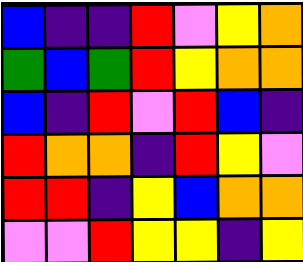[["blue", "indigo", "indigo", "red", "violet", "yellow", "orange"], ["green", "blue", "green", "red", "yellow", "orange", "orange"], ["blue", "indigo", "red", "violet", "red", "blue", "indigo"], ["red", "orange", "orange", "indigo", "red", "yellow", "violet"], ["red", "red", "indigo", "yellow", "blue", "orange", "orange"], ["violet", "violet", "red", "yellow", "yellow", "indigo", "yellow"]]